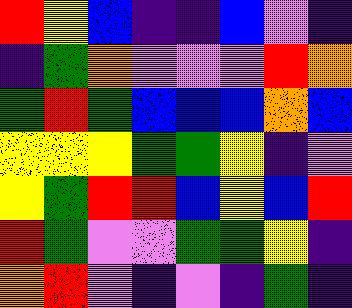[["red", "yellow", "blue", "indigo", "indigo", "blue", "violet", "indigo"], ["indigo", "green", "orange", "violet", "violet", "violet", "red", "orange"], ["green", "red", "green", "blue", "blue", "blue", "orange", "blue"], ["yellow", "yellow", "yellow", "green", "green", "yellow", "indigo", "violet"], ["yellow", "green", "red", "red", "blue", "yellow", "blue", "red"], ["red", "green", "violet", "violet", "green", "green", "yellow", "indigo"], ["orange", "red", "violet", "indigo", "violet", "indigo", "green", "indigo"]]